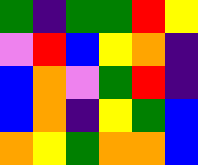[["green", "indigo", "green", "green", "red", "yellow"], ["violet", "red", "blue", "yellow", "orange", "indigo"], ["blue", "orange", "violet", "green", "red", "indigo"], ["blue", "orange", "indigo", "yellow", "green", "blue"], ["orange", "yellow", "green", "orange", "orange", "blue"]]